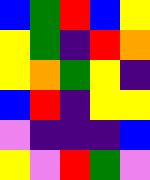[["blue", "green", "red", "blue", "yellow"], ["yellow", "green", "indigo", "red", "orange"], ["yellow", "orange", "green", "yellow", "indigo"], ["blue", "red", "indigo", "yellow", "yellow"], ["violet", "indigo", "indigo", "indigo", "blue"], ["yellow", "violet", "red", "green", "violet"]]